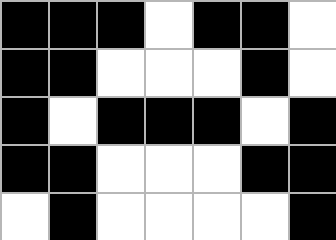[["black", "black", "black", "white", "black", "black", "white"], ["black", "black", "white", "white", "white", "black", "white"], ["black", "white", "black", "black", "black", "white", "black"], ["black", "black", "white", "white", "white", "black", "black"], ["white", "black", "white", "white", "white", "white", "black"]]